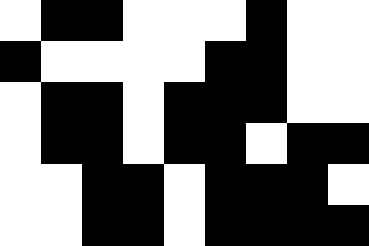[["white", "black", "black", "white", "white", "white", "black", "white", "white"], ["black", "white", "white", "white", "white", "black", "black", "white", "white"], ["white", "black", "black", "white", "black", "black", "black", "white", "white"], ["white", "black", "black", "white", "black", "black", "white", "black", "black"], ["white", "white", "black", "black", "white", "black", "black", "black", "white"], ["white", "white", "black", "black", "white", "black", "black", "black", "black"]]